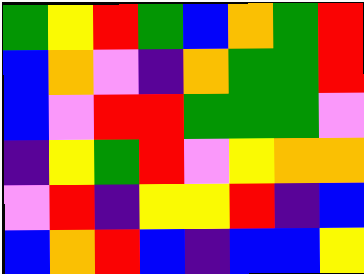[["green", "yellow", "red", "green", "blue", "orange", "green", "red"], ["blue", "orange", "violet", "indigo", "orange", "green", "green", "red"], ["blue", "violet", "red", "red", "green", "green", "green", "violet"], ["indigo", "yellow", "green", "red", "violet", "yellow", "orange", "orange"], ["violet", "red", "indigo", "yellow", "yellow", "red", "indigo", "blue"], ["blue", "orange", "red", "blue", "indigo", "blue", "blue", "yellow"]]